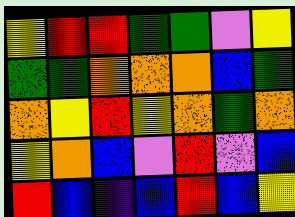[["yellow", "red", "red", "green", "green", "violet", "yellow"], ["green", "green", "orange", "orange", "orange", "blue", "green"], ["orange", "yellow", "red", "yellow", "orange", "green", "orange"], ["yellow", "orange", "blue", "violet", "red", "violet", "blue"], ["red", "blue", "indigo", "blue", "red", "blue", "yellow"]]